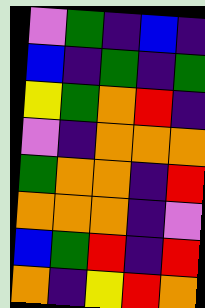[["violet", "green", "indigo", "blue", "indigo"], ["blue", "indigo", "green", "indigo", "green"], ["yellow", "green", "orange", "red", "indigo"], ["violet", "indigo", "orange", "orange", "orange"], ["green", "orange", "orange", "indigo", "red"], ["orange", "orange", "orange", "indigo", "violet"], ["blue", "green", "red", "indigo", "red"], ["orange", "indigo", "yellow", "red", "orange"]]